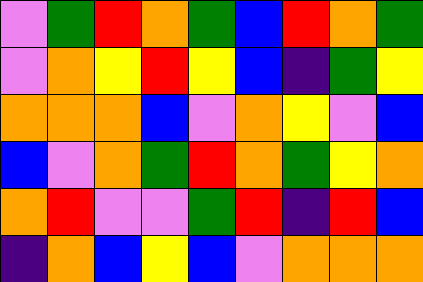[["violet", "green", "red", "orange", "green", "blue", "red", "orange", "green"], ["violet", "orange", "yellow", "red", "yellow", "blue", "indigo", "green", "yellow"], ["orange", "orange", "orange", "blue", "violet", "orange", "yellow", "violet", "blue"], ["blue", "violet", "orange", "green", "red", "orange", "green", "yellow", "orange"], ["orange", "red", "violet", "violet", "green", "red", "indigo", "red", "blue"], ["indigo", "orange", "blue", "yellow", "blue", "violet", "orange", "orange", "orange"]]